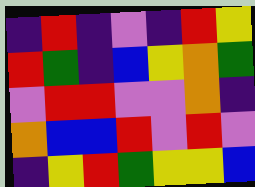[["indigo", "red", "indigo", "violet", "indigo", "red", "yellow"], ["red", "green", "indigo", "blue", "yellow", "orange", "green"], ["violet", "red", "red", "violet", "violet", "orange", "indigo"], ["orange", "blue", "blue", "red", "violet", "red", "violet"], ["indigo", "yellow", "red", "green", "yellow", "yellow", "blue"]]